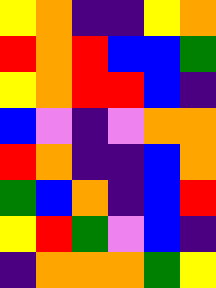[["yellow", "orange", "indigo", "indigo", "yellow", "orange"], ["red", "orange", "red", "blue", "blue", "green"], ["yellow", "orange", "red", "red", "blue", "indigo"], ["blue", "violet", "indigo", "violet", "orange", "orange"], ["red", "orange", "indigo", "indigo", "blue", "orange"], ["green", "blue", "orange", "indigo", "blue", "red"], ["yellow", "red", "green", "violet", "blue", "indigo"], ["indigo", "orange", "orange", "orange", "green", "yellow"]]